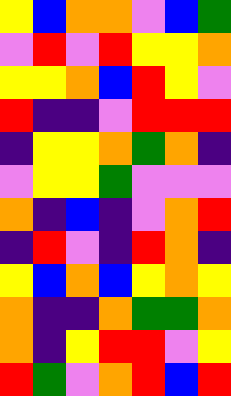[["yellow", "blue", "orange", "orange", "violet", "blue", "green"], ["violet", "red", "violet", "red", "yellow", "yellow", "orange"], ["yellow", "yellow", "orange", "blue", "red", "yellow", "violet"], ["red", "indigo", "indigo", "violet", "red", "red", "red"], ["indigo", "yellow", "yellow", "orange", "green", "orange", "indigo"], ["violet", "yellow", "yellow", "green", "violet", "violet", "violet"], ["orange", "indigo", "blue", "indigo", "violet", "orange", "red"], ["indigo", "red", "violet", "indigo", "red", "orange", "indigo"], ["yellow", "blue", "orange", "blue", "yellow", "orange", "yellow"], ["orange", "indigo", "indigo", "orange", "green", "green", "orange"], ["orange", "indigo", "yellow", "red", "red", "violet", "yellow"], ["red", "green", "violet", "orange", "red", "blue", "red"]]